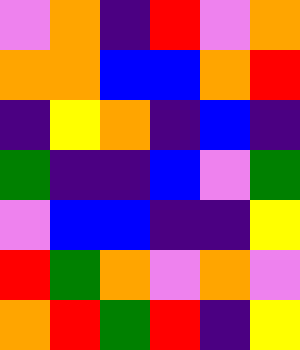[["violet", "orange", "indigo", "red", "violet", "orange"], ["orange", "orange", "blue", "blue", "orange", "red"], ["indigo", "yellow", "orange", "indigo", "blue", "indigo"], ["green", "indigo", "indigo", "blue", "violet", "green"], ["violet", "blue", "blue", "indigo", "indigo", "yellow"], ["red", "green", "orange", "violet", "orange", "violet"], ["orange", "red", "green", "red", "indigo", "yellow"]]